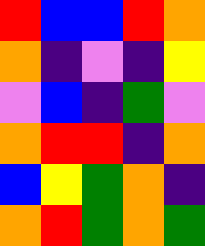[["red", "blue", "blue", "red", "orange"], ["orange", "indigo", "violet", "indigo", "yellow"], ["violet", "blue", "indigo", "green", "violet"], ["orange", "red", "red", "indigo", "orange"], ["blue", "yellow", "green", "orange", "indigo"], ["orange", "red", "green", "orange", "green"]]